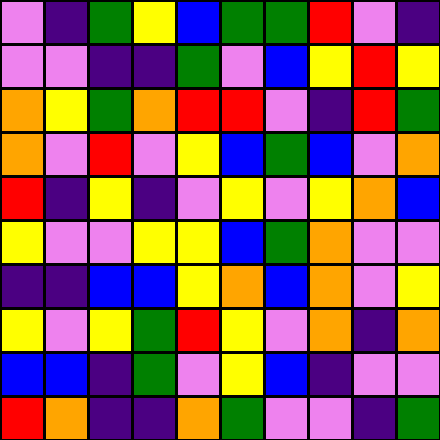[["violet", "indigo", "green", "yellow", "blue", "green", "green", "red", "violet", "indigo"], ["violet", "violet", "indigo", "indigo", "green", "violet", "blue", "yellow", "red", "yellow"], ["orange", "yellow", "green", "orange", "red", "red", "violet", "indigo", "red", "green"], ["orange", "violet", "red", "violet", "yellow", "blue", "green", "blue", "violet", "orange"], ["red", "indigo", "yellow", "indigo", "violet", "yellow", "violet", "yellow", "orange", "blue"], ["yellow", "violet", "violet", "yellow", "yellow", "blue", "green", "orange", "violet", "violet"], ["indigo", "indigo", "blue", "blue", "yellow", "orange", "blue", "orange", "violet", "yellow"], ["yellow", "violet", "yellow", "green", "red", "yellow", "violet", "orange", "indigo", "orange"], ["blue", "blue", "indigo", "green", "violet", "yellow", "blue", "indigo", "violet", "violet"], ["red", "orange", "indigo", "indigo", "orange", "green", "violet", "violet", "indigo", "green"]]